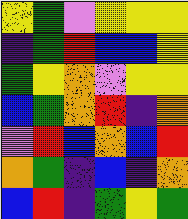[["yellow", "green", "violet", "yellow", "yellow", "yellow"], ["indigo", "green", "red", "blue", "blue", "yellow"], ["green", "yellow", "orange", "violet", "yellow", "yellow"], ["blue", "green", "orange", "red", "indigo", "orange"], ["violet", "red", "blue", "orange", "blue", "red"], ["orange", "green", "indigo", "blue", "indigo", "orange"], ["blue", "red", "indigo", "green", "yellow", "green"]]